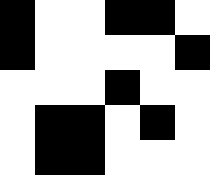[["black", "white", "white", "black", "black", "white"], ["black", "white", "white", "white", "white", "black"], ["white", "white", "white", "black", "white", "white"], ["white", "black", "black", "white", "black", "white"], ["white", "black", "black", "white", "white", "white"]]